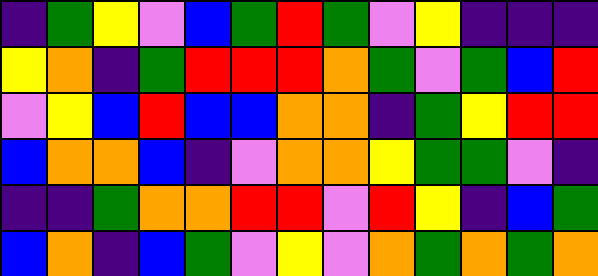[["indigo", "green", "yellow", "violet", "blue", "green", "red", "green", "violet", "yellow", "indigo", "indigo", "indigo"], ["yellow", "orange", "indigo", "green", "red", "red", "red", "orange", "green", "violet", "green", "blue", "red"], ["violet", "yellow", "blue", "red", "blue", "blue", "orange", "orange", "indigo", "green", "yellow", "red", "red"], ["blue", "orange", "orange", "blue", "indigo", "violet", "orange", "orange", "yellow", "green", "green", "violet", "indigo"], ["indigo", "indigo", "green", "orange", "orange", "red", "red", "violet", "red", "yellow", "indigo", "blue", "green"], ["blue", "orange", "indigo", "blue", "green", "violet", "yellow", "violet", "orange", "green", "orange", "green", "orange"]]